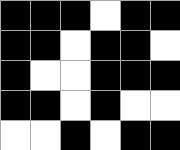[["black", "black", "black", "white", "black", "black"], ["black", "black", "white", "black", "black", "white"], ["black", "white", "white", "black", "black", "black"], ["black", "black", "white", "black", "white", "white"], ["white", "white", "black", "white", "black", "black"]]